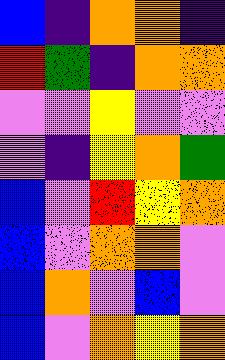[["blue", "indigo", "orange", "orange", "indigo"], ["red", "green", "indigo", "orange", "orange"], ["violet", "violet", "yellow", "violet", "violet"], ["violet", "indigo", "yellow", "orange", "green"], ["blue", "violet", "red", "yellow", "orange"], ["blue", "violet", "orange", "orange", "violet"], ["blue", "orange", "violet", "blue", "violet"], ["blue", "violet", "orange", "yellow", "orange"]]